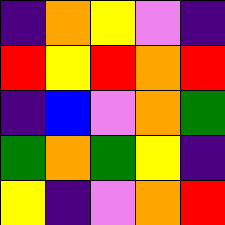[["indigo", "orange", "yellow", "violet", "indigo"], ["red", "yellow", "red", "orange", "red"], ["indigo", "blue", "violet", "orange", "green"], ["green", "orange", "green", "yellow", "indigo"], ["yellow", "indigo", "violet", "orange", "red"]]